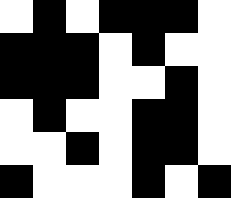[["white", "black", "white", "black", "black", "black", "white"], ["black", "black", "black", "white", "black", "white", "white"], ["black", "black", "black", "white", "white", "black", "white"], ["white", "black", "white", "white", "black", "black", "white"], ["white", "white", "black", "white", "black", "black", "white"], ["black", "white", "white", "white", "black", "white", "black"]]